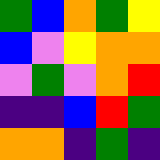[["green", "blue", "orange", "green", "yellow"], ["blue", "violet", "yellow", "orange", "orange"], ["violet", "green", "violet", "orange", "red"], ["indigo", "indigo", "blue", "red", "green"], ["orange", "orange", "indigo", "green", "indigo"]]